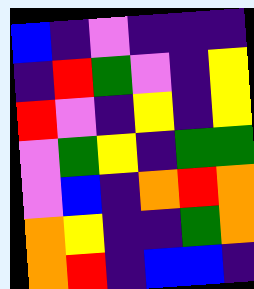[["blue", "indigo", "violet", "indigo", "indigo", "indigo"], ["indigo", "red", "green", "violet", "indigo", "yellow"], ["red", "violet", "indigo", "yellow", "indigo", "yellow"], ["violet", "green", "yellow", "indigo", "green", "green"], ["violet", "blue", "indigo", "orange", "red", "orange"], ["orange", "yellow", "indigo", "indigo", "green", "orange"], ["orange", "red", "indigo", "blue", "blue", "indigo"]]